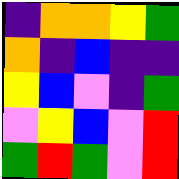[["indigo", "orange", "orange", "yellow", "green"], ["orange", "indigo", "blue", "indigo", "indigo"], ["yellow", "blue", "violet", "indigo", "green"], ["violet", "yellow", "blue", "violet", "red"], ["green", "red", "green", "violet", "red"]]